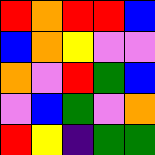[["red", "orange", "red", "red", "blue"], ["blue", "orange", "yellow", "violet", "violet"], ["orange", "violet", "red", "green", "blue"], ["violet", "blue", "green", "violet", "orange"], ["red", "yellow", "indigo", "green", "green"]]